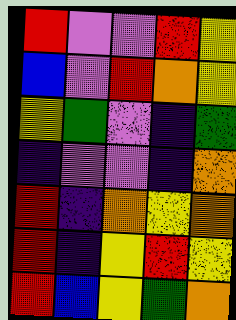[["red", "violet", "violet", "red", "yellow"], ["blue", "violet", "red", "orange", "yellow"], ["yellow", "green", "violet", "indigo", "green"], ["indigo", "violet", "violet", "indigo", "orange"], ["red", "indigo", "orange", "yellow", "orange"], ["red", "indigo", "yellow", "red", "yellow"], ["red", "blue", "yellow", "green", "orange"]]